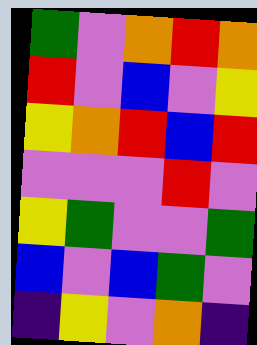[["green", "violet", "orange", "red", "orange"], ["red", "violet", "blue", "violet", "yellow"], ["yellow", "orange", "red", "blue", "red"], ["violet", "violet", "violet", "red", "violet"], ["yellow", "green", "violet", "violet", "green"], ["blue", "violet", "blue", "green", "violet"], ["indigo", "yellow", "violet", "orange", "indigo"]]